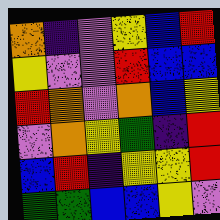[["orange", "indigo", "violet", "yellow", "blue", "red"], ["yellow", "violet", "violet", "red", "blue", "blue"], ["red", "orange", "violet", "orange", "blue", "yellow"], ["violet", "orange", "yellow", "green", "indigo", "red"], ["blue", "red", "indigo", "yellow", "yellow", "red"], ["green", "green", "blue", "blue", "yellow", "violet"]]